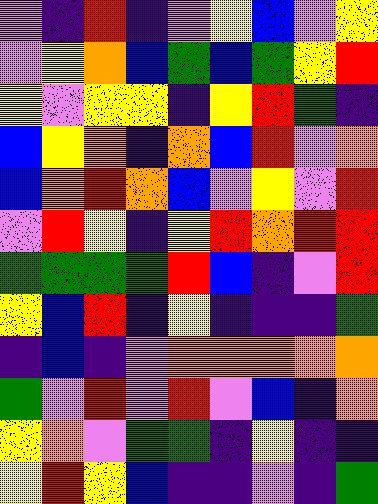[["violet", "indigo", "red", "indigo", "violet", "yellow", "blue", "violet", "yellow"], ["violet", "yellow", "orange", "blue", "green", "blue", "green", "yellow", "red"], ["yellow", "violet", "yellow", "yellow", "indigo", "yellow", "red", "green", "indigo"], ["blue", "yellow", "orange", "indigo", "orange", "blue", "red", "violet", "orange"], ["blue", "orange", "red", "orange", "blue", "violet", "yellow", "violet", "red"], ["violet", "red", "yellow", "indigo", "yellow", "red", "orange", "red", "red"], ["green", "green", "green", "green", "red", "blue", "indigo", "violet", "red"], ["yellow", "blue", "red", "indigo", "yellow", "indigo", "indigo", "indigo", "green"], ["indigo", "blue", "indigo", "violet", "orange", "orange", "orange", "orange", "orange"], ["green", "violet", "red", "violet", "red", "violet", "blue", "indigo", "orange"], ["yellow", "orange", "violet", "green", "green", "indigo", "yellow", "indigo", "indigo"], ["yellow", "red", "yellow", "blue", "indigo", "indigo", "violet", "indigo", "green"]]